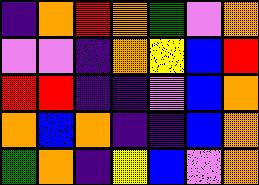[["indigo", "orange", "red", "orange", "green", "violet", "orange"], ["violet", "violet", "indigo", "orange", "yellow", "blue", "red"], ["red", "red", "indigo", "indigo", "violet", "blue", "orange"], ["orange", "blue", "orange", "indigo", "indigo", "blue", "orange"], ["green", "orange", "indigo", "yellow", "blue", "violet", "orange"]]